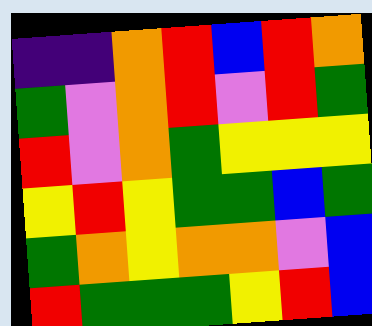[["indigo", "indigo", "orange", "red", "blue", "red", "orange"], ["green", "violet", "orange", "red", "violet", "red", "green"], ["red", "violet", "orange", "green", "yellow", "yellow", "yellow"], ["yellow", "red", "yellow", "green", "green", "blue", "green"], ["green", "orange", "yellow", "orange", "orange", "violet", "blue"], ["red", "green", "green", "green", "yellow", "red", "blue"]]